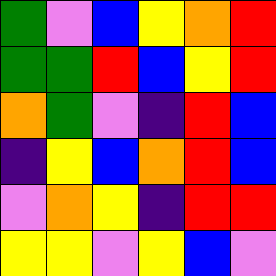[["green", "violet", "blue", "yellow", "orange", "red"], ["green", "green", "red", "blue", "yellow", "red"], ["orange", "green", "violet", "indigo", "red", "blue"], ["indigo", "yellow", "blue", "orange", "red", "blue"], ["violet", "orange", "yellow", "indigo", "red", "red"], ["yellow", "yellow", "violet", "yellow", "blue", "violet"]]